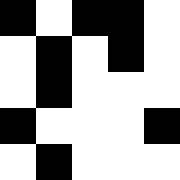[["black", "white", "black", "black", "white"], ["white", "black", "white", "black", "white"], ["white", "black", "white", "white", "white"], ["black", "white", "white", "white", "black"], ["white", "black", "white", "white", "white"]]